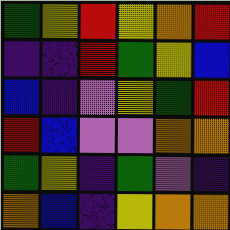[["green", "yellow", "red", "yellow", "orange", "red"], ["indigo", "indigo", "red", "green", "yellow", "blue"], ["blue", "indigo", "violet", "yellow", "green", "red"], ["red", "blue", "violet", "violet", "orange", "orange"], ["green", "yellow", "indigo", "green", "violet", "indigo"], ["orange", "blue", "indigo", "yellow", "orange", "orange"]]